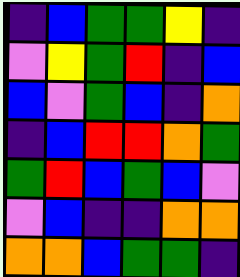[["indigo", "blue", "green", "green", "yellow", "indigo"], ["violet", "yellow", "green", "red", "indigo", "blue"], ["blue", "violet", "green", "blue", "indigo", "orange"], ["indigo", "blue", "red", "red", "orange", "green"], ["green", "red", "blue", "green", "blue", "violet"], ["violet", "blue", "indigo", "indigo", "orange", "orange"], ["orange", "orange", "blue", "green", "green", "indigo"]]